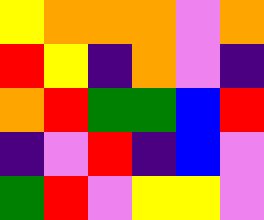[["yellow", "orange", "orange", "orange", "violet", "orange"], ["red", "yellow", "indigo", "orange", "violet", "indigo"], ["orange", "red", "green", "green", "blue", "red"], ["indigo", "violet", "red", "indigo", "blue", "violet"], ["green", "red", "violet", "yellow", "yellow", "violet"]]